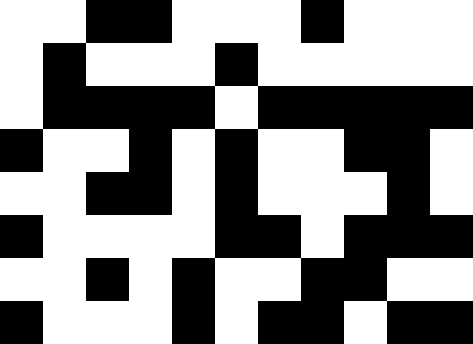[["white", "white", "black", "black", "white", "white", "white", "black", "white", "white", "white"], ["white", "black", "white", "white", "white", "black", "white", "white", "white", "white", "white"], ["white", "black", "black", "black", "black", "white", "black", "black", "black", "black", "black"], ["black", "white", "white", "black", "white", "black", "white", "white", "black", "black", "white"], ["white", "white", "black", "black", "white", "black", "white", "white", "white", "black", "white"], ["black", "white", "white", "white", "white", "black", "black", "white", "black", "black", "black"], ["white", "white", "black", "white", "black", "white", "white", "black", "black", "white", "white"], ["black", "white", "white", "white", "black", "white", "black", "black", "white", "black", "black"]]